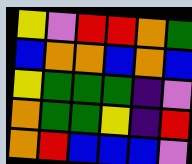[["yellow", "violet", "red", "red", "orange", "green"], ["blue", "orange", "orange", "blue", "orange", "blue"], ["yellow", "green", "green", "green", "indigo", "violet"], ["orange", "green", "green", "yellow", "indigo", "red"], ["orange", "red", "blue", "blue", "blue", "violet"]]